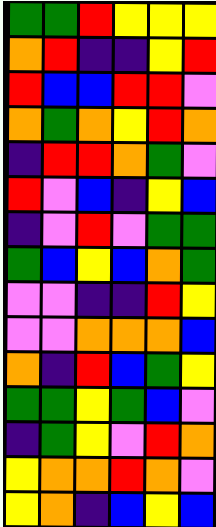[["green", "green", "red", "yellow", "yellow", "yellow"], ["orange", "red", "indigo", "indigo", "yellow", "red"], ["red", "blue", "blue", "red", "red", "violet"], ["orange", "green", "orange", "yellow", "red", "orange"], ["indigo", "red", "red", "orange", "green", "violet"], ["red", "violet", "blue", "indigo", "yellow", "blue"], ["indigo", "violet", "red", "violet", "green", "green"], ["green", "blue", "yellow", "blue", "orange", "green"], ["violet", "violet", "indigo", "indigo", "red", "yellow"], ["violet", "violet", "orange", "orange", "orange", "blue"], ["orange", "indigo", "red", "blue", "green", "yellow"], ["green", "green", "yellow", "green", "blue", "violet"], ["indigo", "green", "yellow", "violet", "red", "orange"], ["yellow", "orange", "orange", "red", "orange", "violet"], ["yellow", "orange", "indigo", "blue", "yellow", "blue"]]